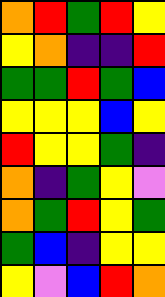[["orange", "red", "green", "red", "yellow"], ["yellow", "orange", "indigo", "indigo", "red"], ["green", "green", "red", "green", "blue"], ["yellow", "yellow", "yellow", "blue", "yellow"], ["red", "yellow", "yellow", "green", "indigo"], ["orange", "indigo", "green", "yellow", "violet"], ["orange", "green", "red", "yellow", "green"], ["green", "blue", "indigo", "yellow", "yellow"], ["yellow", "violet", "blue", "red", "orange"]]